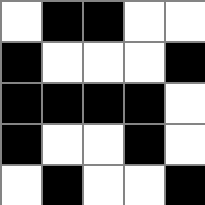[["white", "black", "black", "white", "white"], ["black", "white", "white", "white", "black"], ["black", "black", "black", "black", "white"], ["black", "white", "white", "black", "white"], ["white", "black", "white", "white", "black"]]